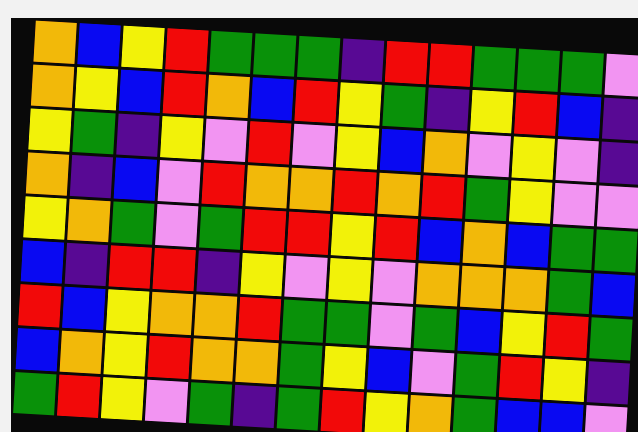[["orange", "blue", "yellow", "red", "green", "green", "green", "indigo", "red", "red", "green", "green", "green", "violet"], ["orange", "yellow", "blue", "red", "orange", "blue", "red", "yellow", "green", "indigo", "yellow", "red", "blue", "indigo"], ["yellow", "green", "indigo", "yellow", "violet", "red", "violet", "yellow", "blue", "orange", "violet", "yellow", "violet", "indigo"], ["orange", "indigo", "blue", "violet", "red", "orange", "orange", "red", "orange", "red", "green", "yellow", "violet", "violet"], ["yellow", "orange", "green", "violet", "green", "red", "red", "yellow", "red", "blue", "orange", "blue", "green", "green"], ["blue", "indigo", "red", "red", "indigo", "yellow", "violet", "yellow", "violet", "orange", "orange", "orange", "green", "blue"], ["red", "blue", "yellow", "orange", "orange", "red", "green", "green", "violet", "green", "blue", "yellow", "red", "green"], ["blue", "orange", "yellow", "red", "orange", "orange", "green", "yellow", "blue", "violet", "green", "red", "yellow", "indigo"], ["green", "red", "yellow", "violet", "green", "indigo", "green", "red", "yellow", "orange", "green", "blue", "blue", "violet"]]